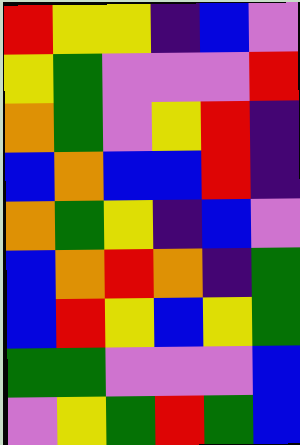[["red", "yellow", "yellow", "indigo", "blue", "violet"], ["yellow", "green", "violet", "violet", "violet", "red"], ["orange", "green", "violet", "yellow", "red", "indigo"], ["blue", "orange", "blue", "blue", "red", "indigo"], ["orange", "green", "yellow", "indigo", "blue", "violet"], ["blue", "orange", "red", "orange", "indigo", "green"], ["blue", "red", "yellow", "blue", "yellow", "green"], ["green", "green", "violet", "violet", "violet", "blue"], ["violet", "yellow", "green", "red", "green", "blue"]]